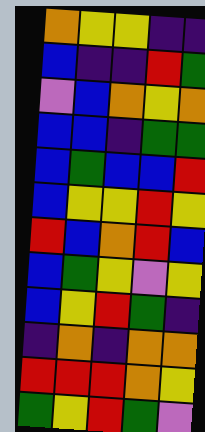[["orange", "yellow", "yellow", "indigo", "indigo"], ["blue", "indigo", "indigo", "red", "green"], ["violet", "blue", "orange", "yellow", "orange"], ["blue", "blue", "indigo", "green", "green"], ["blue", "green", "blue", "blue", "red"], ["blue", "yellow", "yellow", "red", "yellow"], ["red", "blue", "orange", "red", "blue"], ["blue", "green", "yellow", "violet", "yellow"], ["blue", "yellow", "red", "green", "indigo"], ["indigo", "orange", "indigo", "orange", "orange"], ["red", "red", "red", "orange", "yellow"], ["green", "yellow", "red", "green", "violet"]]